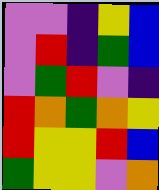[["violet", "violet", "indigo", "yellow", "blue"], ["violet", "red", "indigo", "green", "blue"], ["violet", "green", "red", "violet", "indigo"], ["red", "orange", "green", "orange", "yellow"], ["red", "yellow", "yellow", "red", "blue"], ["green", "yellow", "yellow", "violet", "orange"]]